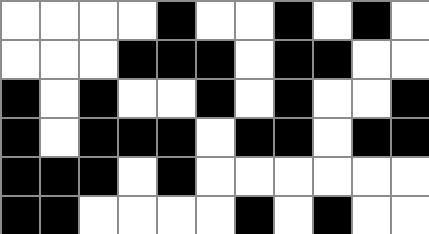[["white", "white", "white", "white", "black", "white", "white", "black", "white", "black", "white"], ["white", "white", "white", "black", "black", "black", "white", "black", "black", "white", "white"], ["black", "white", "black", "white", "white", "black", "white", "black", "white", "white", "black"], ["black", "white", "black", "black", "black", "white", "black", "black", "white", "black", "black"], ["black", "black", "black", "white", "black", "white", "white", "white", "white", "white", "white"], ["black", "black", "white", "white", "white", "white", "black", "white", "black", "white", "white"]]